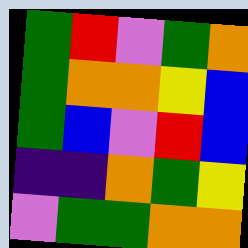[["green", "red", "violet", "green", "orange"], ["green", "orange", "orange", "yellow", "blue"], ["green", "blue", "violet", "red", "blue"], ["indigo", "indigo", "orange", "green", "yellow"], ["violet", "green", "green", "orange", "orange"]]